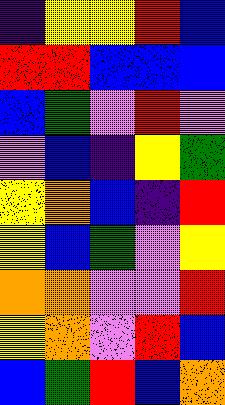[["indigo", "yellow", "yellow", "red", "blue"], ["red", "red", "blue", "blue", "blue"], ["blue", "green", "violet", "red", "violet"], ["violet", "blue", "indigo", "yellow", "green"], ["yellow", "orange", "blue", "indigo", "red"], ["yellow", "blue", "green", "violet", "yellow"], ["orange", "orange", "violet", "violet", "red"], ["yellow", "orange", "violet", "red", "blue"], ["blue", "green", "red", "blue", "orange"]]